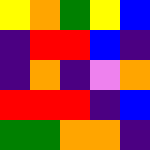[["yellow", "orange", "green", "yellow", "blue"], ["indigo", "red", "red", "blue", "indigo"], ["indigo", "orange", "indigo", "violet", "orange"], ["red", "red", "red", "indigo", "blue"], ["green", "green", "orange", "orange", "indigo"]]